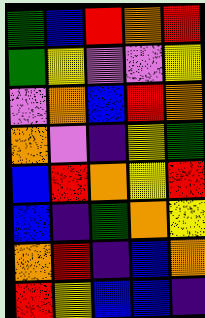[["green", "blue", "red", "orange", "red"], ["green", "yellow", "violet", "violet", "yellow"], ["violet", "orange", "blue", "red", "orange"], ["orange", "violet", "indigo", "yellow", "green"], ["blue", "red", "orange", "yellow", "red"], ["blue", "indigo", "green", "orange", "yellow"], ["orange", "red", "indigo", "blue", "orange"], ["red", "yellow", "blue", "blue", "indigo"]]